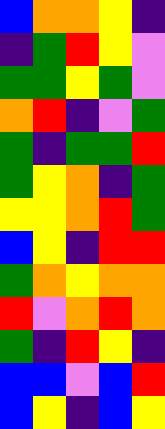[["blue", "orange", "orange", "yellow", "indigo"], ["indigo", "green", "red", "yellow", "violet"], ["green", "green", "yellow", "green", "violet"], ["orange", "red", "indigo", "violet", "green"], ["green", "indigo", "green", "green", "red"], ["green", "yellow", "orange", "indigo", "green"], ["yellow", "yellow", "orange", "red", "green"], ["blue", "yellow", "indigo", "red", "red"], ["green", "orange", "yellow", "orange", "orange"], ["red", "violet", "orange", "red", "orange"], ["green", "indigo", "red", "yellow", "indigo"], ["blue", "blue", "violet", "blue", "red"], ["blue", "yellow", "indigo", "blue", "yellow"]]